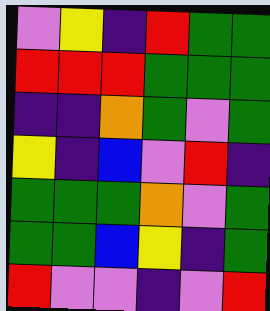[["violet", "yellow", "indigo", "red", "green", "green"], ["red", "red", "red", "green", "green", "green"], ["indigo", "indigo", "orange", "green", "violet", "green"], ["yellow", "indigo", "blue", "violet", "red", "indigo"], ["green", "green", "green", "orange", "violet", "green"], ["green", "green", "blue", "yellow", "indigo", "green"], ["red", "violet", "violet", "indigo", "violet", "red"]]